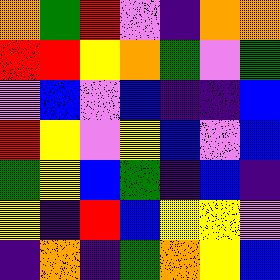[["orange", "green", "red", "violet", "indigo", "orange", "orange"], ["red", "red", "yellow", "orange", "green", "violet", "green"], ["violet", "blue", "violet", "blue", "indigo", "indigo", "blue"], ["red", "yellow", "violet", "yellow", "blue", "violet", "blue"], ["green", "yellow", "blue", "green", "indigo", "blue", "indigo"], ["yellow", "indigo", "red", "blue", "yellow", "yellow", "violet"], ["indigo", "orange", "indigo", "green", "orange", "yellow", "blue"]]